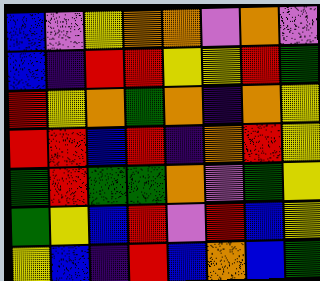[["blue", "violet", "yellow", "orange", "orange", "violet", "orange", "violet"], ["blue", "indigo", "red", "red", "yellow", "yellow", "red", "green"], ["red", "yellow", "orange", "green", "orange", "indigo", "orange", "yellow"], ["red", "red", "blue", "red", "indigo", "orange", "red", "yellow"], ["green", "red", "green", "green", "orange", "violet", "green", "yellow"], ["green", "yellow", "blue", "red", "violet", "red", "blue", "yellow"], ["yellow", "blue", "indigo", "red", "blue", "orange", "blue", "green"]]